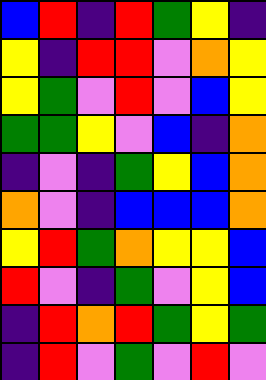[["blue", "red", "indigo", "red", "green", "yellow", "indigo"], ["yellow", "indigo", "red", "red", "violet", "orange", "yellow"], ["yellow", "green", "violet", "red", "violet", "blue", "yellow"], ["green", "green", "yellow", "violet", "blue", "indigo", "orange"], ["indigo", "violet", "indigo", "green", "yellow", "blue", "orange"], ["orange", "violet", "indigo", "blue", "blue", "blue", "orange"], ["yellow", "red", "green", "orange", "yellow", "yellow", "blue"], ["red", "violet", "indigo", "green", "violet", "yellow", "blue"], ["indigo", "red", "orange", "red", "green", "yellow", "green"], ["indigo", "red", "violet", "green", "violet", "red", "violet"]]